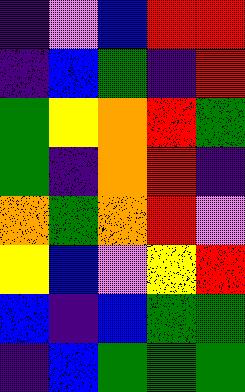[["indigo", "violet", "blue", "red", "red"], ["indigo", "blue", "green", "indigo", "red"], ["green", "yellow", "orange", "red", "green"], ["green", "indigo", "orange", "red", "indigo"], ["orange", "green", "orange", "red", "violet"], ["yellow", "blue", "violet", "yellow", "red"], ["blue", "indigo", "blue", "green", "green"], ["indigo", "blue", "green", "green", "green"]]